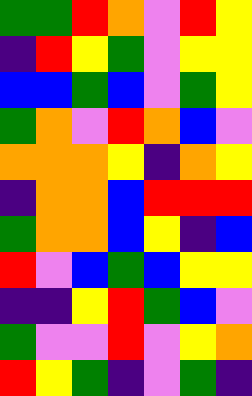[["green", "green", "red", "orange", "violet", "red", "yellow"], ["indigo", "red", "yellow", "green", "violet", "yellow", "yellow"], ["blue", "blue", "green", "blue", "violet", "green", "yellow"], ["green", "orange", "violet", "red", "orange", "blue", "violet"], ["orange", "orange", "orange", "yellow", "indigo", "orange", "yellow"], ["indigo", "orange", "orange", "blue", "red", "red", "red"], ["green", "orange", "orange", "blue", "yellow", "indigo", "blue"], ["red", "violet", "blue", "green", "blue", "yellow", "yellow"], ["indigo", "indigo", "yellow", "red", "green", "blue", "violet"], ["green", "violet", "violet", "red", "violet", "yellow", "orange"], ["red", "yellow", "green", "indigo", "violet", "green", "indigo"]]